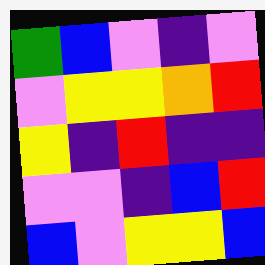[["green", "blue", "violet", "indigo", "violet"], ["violet", "yellow", "yellow", "orange", "red"], ["yellow", "indigo", "red", "indigo", "indigo"], ["violet", "violet", "indigo", "blue", "red"], ["blue", "violet", "yellow", "yellow", "blue"]]